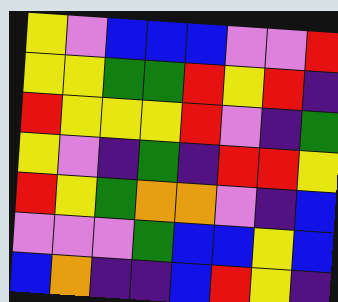[["yellow", "violet", "blue", "blue", "blue", "violet", "violet", "red"], ["yellow", "yellow", "green", "green", "red", "yellow", "red", "indigo"], ["red", "yellow", "yellow", "yellow", "red", "violet", "indigo", "green"], ["yellow", "violet", "indigo", "green", "indigo", "red", "red", "yellow"], ["red", "yellow", "green", "orange", "orange", "violet", "indigo", "blue"], ["violet", "violet", "violet", "green", "blue", "blue", "yellow", "blue"], ["blue", "orange", "indigo", "indigo", "blue", "red", "yellow", "indigo"]]